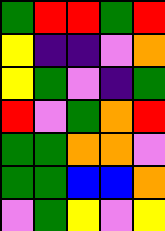[["green", "red", "red", "green", "red"], ["yellow", "indigo", "indigo", "violet", "orange"], ["yellow", "green", "violet", "indigo", "green"], ["red", "violet", "green", "orange", "red"], ["green", "green", "orange", "orange", "violet"], ["green", "green", "blue", "blue", "orange"], ["violet", "green", "yellow", "violet", "yellow"]]